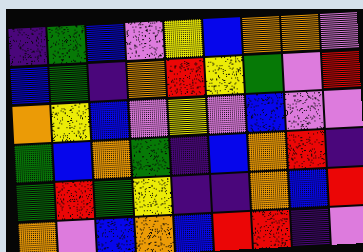[["indigo", "green", "blue", "violet", "yellow", "blue", "orange", "orange", "violet"], ["blue", "green", "indigo", "orange", "red", "yellow", "green", "violet", "red"], ["orange", "yellow", "blue", "violet", "yellow", "violet", "blue", "violet", "violet"], ["green", "blue", "orange", "green", "indigo", "blue", "orange", "red", "indigo"], ["green", "red", "green", "yellow", "indigo", "indigo", "orange", "blue", "red"], ["orange", "violet", "blue", "orange", "blue", "red", "red", "indigo", "violet"]]